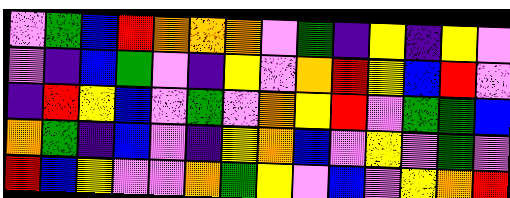[["violet", "green", "blue", "red", "orange", "orange", "orange", "violet", "green", "indigo", "yellow", "indigo", "yellow", "violet"], ["violet", "indigo", "blue", "green", "violet", "indigo", "yellow", "violet", "orange", "red", "yellow", "blue", "red", "violet"], ["indigo", "red", "yellow", "blue", "violet", "green", "violet", "orange", "yellow", "red", "violet", "green", "green", "blue"], ["orange", "green", "indigo", "blue", "violet", "indigo", "yellow", "orange", "blue", "violet", "yellow", "violet", "green", "violet"], ["red", "blue", "yellow", "violet", "violet", "orange", "green", "yellow", "violet", "blue", "violet", "yellow", "orange", "red"]]